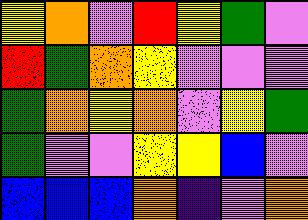[["yellow", "orange", "violet", "red", "yellow", "green", "violet"], ["red", "green", "orange", "yellow", "violet", "violet", "violet"], ["green", "orange", "yellow", "orange", "violet", "yellow", "green"], ["green", "violet", "violet", "yellow", "yellow", "blue", "violet"], ["blue", "blue", "blue", "orange", "indigo", "violet", "orange"]]